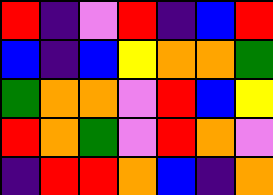[["red", "indigo", "violet", "red", "indigo", "blue", "red"], ["blue", "indigo", "blue", "yellow", "orange", "orange", "green"], ["green", "orange", "orange", "violet", "red", "blue", "yellow"], ["red", "orange", "green", "violet", "red", "orange", "violet"], ["indigo", "red", "red", "orange", "blue", "indigo", "orange"]]